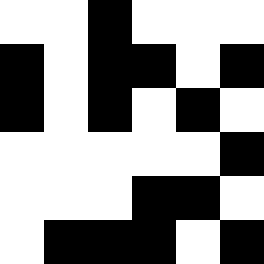[["white", "white", "black", "white", "white", "white"], ["black", "white", "black", "black", "white", "black"], ["black", "white", "black", "white", "black", "white"], ["white", "white", "white", "white", "white", "black"], ["white", "white", "white", "black", "black", "white"], ["white", "black", "black", "black", "white", "black"]]